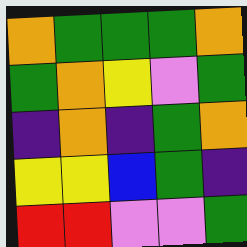[["orange", "green", "green", "green", "orange"], ["green", "orange", "yellow", "violet", "green"], ["indigo", "orange", "indigo", "green", "orange"], ["yellow", "yellow", "blue", "green", "indigo"], ["red", "red", "violet", "violet", "green"]]